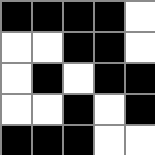[["black", "black", "black", "black", "white"], ["white", "white", "black", "black", "white"], ["white", "black", "white", "black", "black"], ["white", "white", "black", "white", "black"], ["black", "black", "black", "white", "white"]]